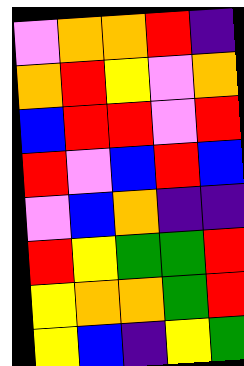[["violet", "orange", "orange", "red", "indigo"], ["orange", "red", "yellow", "violet", "orange"], ["blue", "red", "red", "violet", "red"], ["red", "violet", "blue", "red", "blue"], ["violet", "blue", "orange", "indigo", "indigo"], ["red", "yellow", "green", "green", "red"], ["yellow", "orange", "orange", "green", "red"], ["yellow", "blue", "indigo", "yellow", "green"]]